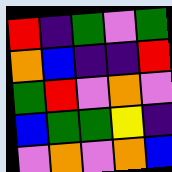[["red", "indigo", "green", "violet", "green"], ["orange", "blue", "indigo", "indigo", "red"], ["green", "red", "violet", "orange", "violet"], ["blue", "green", "green", "yellow", "indigo"], ["violet", "orange", "violet", "orange", "blue"]]